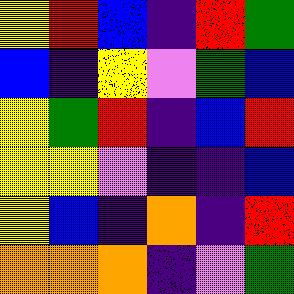[["yellow", "red", "blue", "indigo", "red", "green"], ["blue", "indigo", "yellow", "violet", "green", "blue"], ["yellow", "green", "red", "indigo", "blue", "red"], ["yellow", "yellow", "violet", "indigo", "indigo", "blue"], ["yellow", "blue", "indigo", "orange", "indigo", "red"], ["orange", "orange", "orange", "indigo", "violet", "green"]]